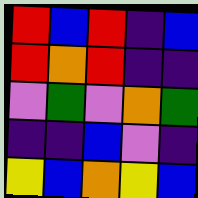[["red", "blue", "red", "indigo", "blue"], ["red", "orange", "red", "indigo", "indigo"], ["violet", "green", "violet", "orange", "green"], ["indigo", "indigo", "blue", "violet", "indigo"], ["yellow", "blue", "orange", "yellow", "blue"]]